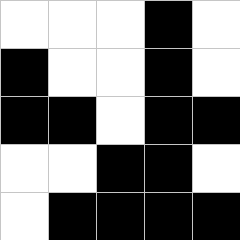[["white", "white", "white", "black", "white"], ["black", "white", "white", "black", "white"], ["black", "black", "white", "black", "black"], ["white", "white", "black", "black", "white"], ["white", "black", "black", "black", "black"]]